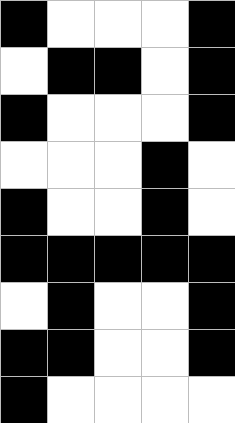[["black", "white", "white", "white", "black"], ["white", "black", "black", "white", "black"], ["black", "white", "white", "white", "black"], ["white", "white", "white", "black", "white"], ["black", "white", "white", "black", "white"], ["black", "black", "black", "black", "black"], ["white", "black", "white", "white", "black"], ["black", "black", "white", "white", "black"], ["black", "white", "white", "white", "white"]]